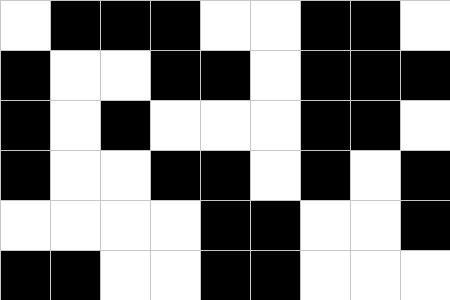[["white", "black", "black", "black", "white", "white", "black", "black", "white"], ["black", "white", "white", "black", "black", "white", "black", "black", "black"], ["black", "white", "black", "white", "white", "white", "black", "black", "white"], ["black", "white", "white", "black", "black", "white", "black", "white", "black"], ["white", "white", "white", "white", "black", "black", "white", "white", "black"], ["black", "black", "white", "white", "black", "black", "white", "white", "white"]]